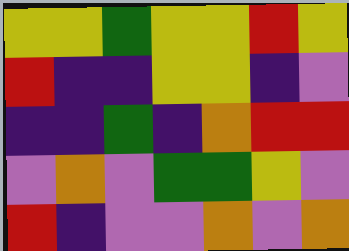[["yellow", "yellow", "green", "yellow", "yellow", "red", "yellow"], ["red", "indigo", "indigo", "yellow", "yellow", "indigo", "violet"], ["indigo", "indigo", "green", "indigo", "orange", "red", "red"], ["violet", "orange", "violet", "green", "green", "yellow", "violet"], ["red", "indigo", "violet", "violet", "orange", "violet", "orange"]]